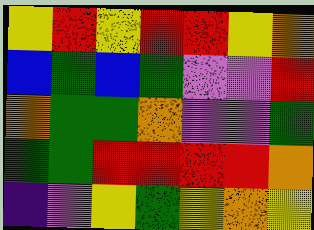[["yellow", "red", "yellow", "red", "red", "yellow", "orange"], ["blue", "green", "blue", "green", "violet", "violet", "red"], ["orange", "green", "green", "orange", "violet", "violet", "green"], ["green", "green", "red", "red", "red", "red", "orange"], ["indigo", "violet", "yellow", "green", "yellow", "orange", "yellow"]]